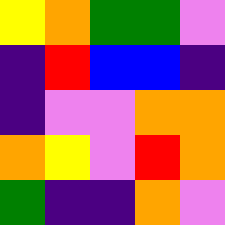[["yellow", "orange", "green", "green", "violet"], ["indigo", "red", "blue", "blue", "indigo"], ["indigo", "violet", "violet", "orange", "orange"], ["orange", "yellow", "violet", "red", "orange"], ["green", "indigo", "indigo", "orange", "violet"]]